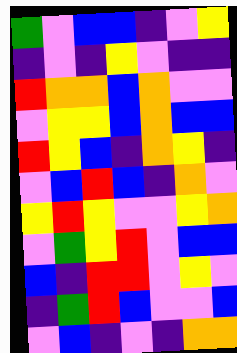[["green", "violet", "blue", "blue", "indigo", "violet", "yellow"], ["indigo", "violet", "indigo", "yellow", "violet", "indigo", "indigo"], ["red", "orange", "orange", "blue", "orange", "violet", "violet"], ["violet", "yellow", "yellow", "blue", "orange", "blue", "blue"], ["red", "yellow", "blue", "indigo", "orange", "yellow", "indigo"], ["violet", "blue", "red", "blue", "indigo", "orange", "violet"], ["yellow", "red", "yellow", "violet", "violet", "yellow", "orange"], ["violet", "green", "yellow", "red", "violet", "blue", "blue"], ["blue", "indigo", "red", "red", "violet", "yellow", "violet"], ["indigo", "green", "red", "blue", "violet", "violet", "blue"], ["violet", "blue", "indigo", "violet", "indigo", "orange", "orange"]]